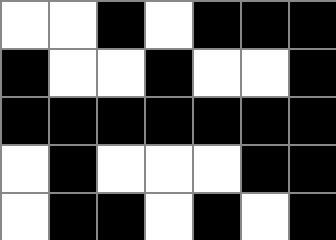[["white", "white", "black", "white", "black", "black", "black"], ["black", "white", "white", "black", "white", "white", "black"], ["black", "black", "black", "black", "black", "black", "black"], ["white", "black", "white", "white", "white", "black", "black"], ["white", "black", "black", "white", "black", "white", "black"]]